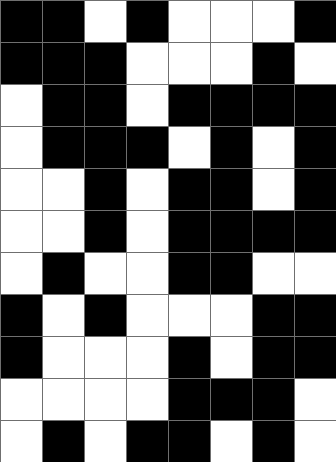[["black", "black", "white", "black", "white", "white", "white", "black"], ["black", "black", "black", "white", "white", "white", "black", "white"], ["white", "black", "black", "white", "black", "black", "black", "black"], ["white", "black", "black", "black", "white", "black", "white", "black"], ["white", "white", "black", "white", "black", "black", "white", "black"], ["white", "white", "black", "white", "black", "black", "black", "black"], ["white", "black", "white", "white", "black", "black", "white", "white"], ["black", "white", "black", "white", "white", "white", "black", "black"], ["black", "white", "white", "white", "black", "white", "black", "black"], ["white", "white", "white", "white", "black", "black", "black", "white"], ["white", "black", "white", "black", "black", "white", "black", "white"]]